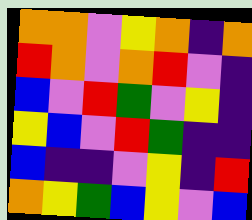[["orange", "orange", "violet", "yellow", "orange", "indigo", "orange"], ["red", "orange", "violet", "orange", "red", "violet", "indigo"], ["blue", "violet", "red", "green", "violet", "yellow", "indigo"], ["yellow", "blue", "violet", "red", "green", "indigo", "indigo"], ["blue", "indigo", "indigo", "violet", "yellow", "indigo", "red"], ["orange", "yellow", "green", "blue", "yellow", "violet", "blue"]]